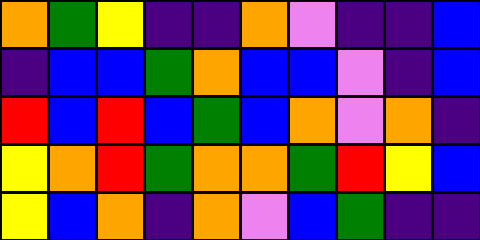[["orange", "green", "yellow", "indigo", "indigo", "orange", "violet", "indigo", "indigo", "blue"], ["indigo", "blue", "blue", "green", "orange", "blue", "blue", "violet", "indigo", "blue"], ["red", "blue", "red", "blue", "green", "blue", "orange", "violet", "orange", "indigo"], ["yellow", "orange", "red", "green", "orange", "orange", "green", "red", "yellow", "blue"], ["yellow", "blue", "orange", "indigo", "orange", "violet", "blue", "green", "indigo", "indigo"]]